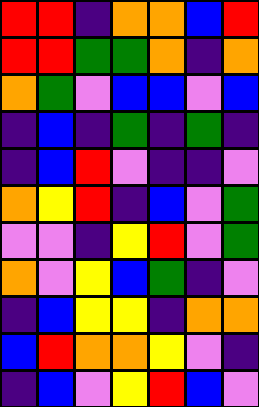[["red", "red", "indigo", "orange", "orange", "blue", "red"], ["red", "red", "green", "green", "orange", "indigo", "orange"], ["orange", "green", "violet", "blue", "blue", "violet", "blue"], ["indigo", "blue", "indigo", "green", "indigo", "green", "indigo"], ["indigo", "blue", "red", "violet", "indigo", "indigo", "violet"], ["orange", "yellow", "red", "indigo", "blue", "violet", "green"], ["violet", "violet", "indigo", "yellow", "red", "violet", "green"], ["orange", "violet", "yellow", "blue", "green", "indigo", "violet"], ["indigo", "blue", "yellow", "yellow", "indigo", "orange", "orange"], ["blue", "red", "orange", "orange", "yellow", "violet", "indigo"], ["indigo", "blue", "violet", "yellow", "red", "blue", "violet"]]